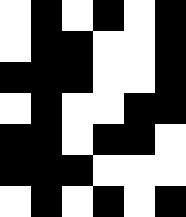[["white", "black", "white", "black", "white", "black"], ["white", "black", "black", "white", "white", "black"], ["black", "black", "black", "white", "white", "black"], ["white", "black", "white", "white", "black", "black"], ["black", "black", "white", "black", "black", "white"], ["black", "black", "black", "white", "white", "white"], ["white", "black", "white", "black", "white", "black"]]